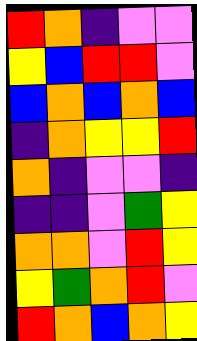[["red", "orange", "indigo", "violet", "violet"], ["yellow", "blue", "red", "red", "violet"], ["blue", "orange", "blue", "orange", "blue"], ["indigo", "orange", "yellow", "yellow", "red"], ["orange", "indigo", "violet", "violet", "indigo"], ["indigo", "indigo", "violet", "green", "yellow"], ["orange", "orange", "violet", "red", "yellow"], ["yellow", "green", "orange", "red", "violet"], ["red", "orange", "blue", "orange", "yellow"]]